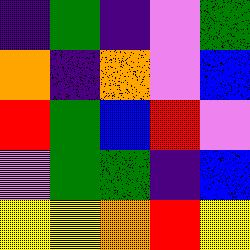[["indigo", "green", "indigo", "violet", "green"], ["orange", "indigo", "orange", "violet", "blue"], ["red", "green", "blue", "red", "violet"], ["violet", "green", "green", "indigo", "blue"], ["yellow", "yellow", "orange", "red", "yellow"]]